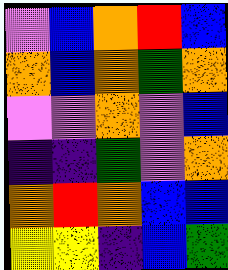[["violet", "blue", "orange", "red", "blue"], ["orange", "blue", "orange", "green", "orange"], ["violet", "violet", "orange", "violet", "blue"], ["indigo", "indigo", "green", "violet", "orange"], ["orange", "red", "orange", "blue", "blue"], ["yellow", "yellow", "indigo", "blue", "green"]]